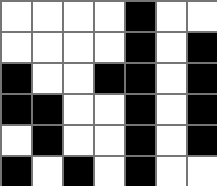[["white", "white", "white", "white", "black", "white", "white"], ["white", "white", "white", "white", "black", "white", "black"], ["black", "white", "white", "black", "black", "white", "black"], ["black", "black", "white", "white", "black", "white", "black"], ["white", "black", "white", "white", "black", "white", "black"], ["black", "white", "black", "white", "black", "white", "white"]]